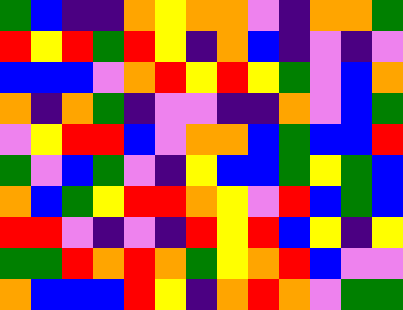[["green", "blue", "indigo", "indigo", "orange", "yellow", "orange", "orange", "violet", "indigo", "orange", "orange", "green"], ["red", "yellow", "red", "green", "red", "yellow", "indigo", "orange", "blue", "indigo", "violet", "indigo", "violet"], ["blue", "blue", "blue", "violet", "orange", "red", "yellow", "red", "yellow", "green", "violet", "blue", "orange"], ["orange", "indigo", "orange", "green", "indigo", "violet", "violet", "indigo", "indigo", "orange", "violet", "blue", "green"], ["violet", "yellow", "red", "red", "blue", "violet", "orange", "orange", "blue", "green", "blue", "blue", "red"], ["green", "violet", "blue", "green", "violet", "indigo", "yellow", "blue", "blue", "green", "yellow", "green", "blue"], ["orange", "blue", "green", "yellow", "red", "red", "orange", "yellow", "violet", "red", "blue", "green", "blue"], ["red", "red", "violet", "indigo", "violet", "indigo", "red", "yellow", "red", "blue", "yellow", "indigo", "yellow"], ["green", "green", "red", "orange", "red", "orange", "green", "yellow", "orange", "red", "blue", "violet", "violet"], ["orange", "blue", "blue", "blue", "red", "yellow", "indigo", "orange", "red", "orange", "violet", "green", "green"]]